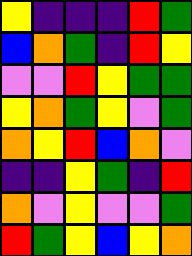[["yellow", "indigo", "indigo", "indigo", "red", "green"], ["blue", "orange", "green", "indigo", "red", "yellow"], ["violet", "violet", "red", "yellow", "green", "green"], ["yellow", "orange", "green", "yellow", "violet", "green"], ["orange", "yellow", "red", "blue", "orange", "violet"], ["indigo", "indigo", "yellow", "green", "indigo", "red"], ["orange", "violet", "yellow", "violet", "violet", "green"], ["red", "green", "yellow", "blue", "yellow", "orange"]]